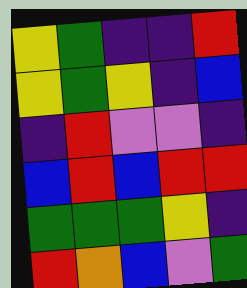[["yellow", "green", "indigo", "indigo", "red"], ["yellow", "green", "yellow", "indigo", "blue"], ["indigo", "red", "violet", "violet", "indigo"], ["blue", "red", "blue", "red", "red"], ["green", "green", "green", "yellow", "indigo"], ["red", "orange", "blue", "violet", "green"]]